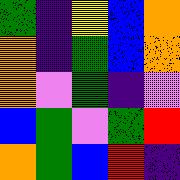[["green", "indigo", "yellow", "blue", "orange"], ["orange", "indigo", "green", "blue", "orange"], ["orange", "violet", "green", "indigo", "violet"], ["blue", "green", "violet", "green", "red"], ["orange", "green", "blue", "red", "indigo"]]